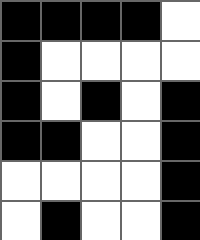[["black", "black", "black", "black", "white"], ["black", "white", "white", "white", "white"], ["black", "white", "black", "white", "black"], ["black", "black", "white", "white", "black"], ["white", "white", "white", "white", "black"], ["white", "black", "white", "white", "black"]]